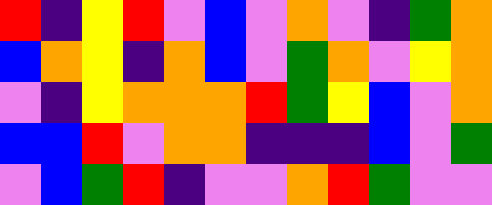[["red", "indigo", "yellow", "red", "violet", "blue", "violet", "orange", "violet", "indigo", "green", "orange"], ["blue", "orange", "yellow", "indigo", "orange", "blue", "violet", "green", "orange", "violet", "yellow", "orange"], ["violet", "indigo", "yellow", "orange", "orange", "orange", "red", "green", "yellow", "blue", "violet", "orange"], ["blue", "blue", "red", "violet", "orange", "orange", "indigo", "indigo", "indigo", "blue", "violet", "green"], ["violet", "blue", "green", "red", "indigo", "violet", "violet", "orange", "red", "green", "violet", "violet"]]